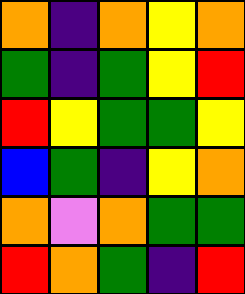[["orange", "indigo", "orange", "yellow", "orange"], ["green", "indigo", "green", "yellow", "red"], ["red", "yellow", "green", "green", "yellow"], ["blue", "green", "indigo", "yellow", "orange"], ["orange", "violet", "orange", "green", "green"], ["red", "orange", "green", "indigo", "red"]]